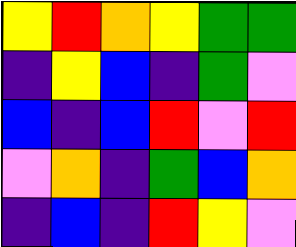[["yellow", "red", "orange", "yellow", "green", "green"], ["indigo", "yellow", "blue", "indigo", "green", "violet"], ["blue", "indigo", "blue", "red", "violet", "red"], ["violet", "orange", "indigo", "green", "blue", "orange"], ["indigo", "blue", "indigo", "red", "yellow", "violet"]]